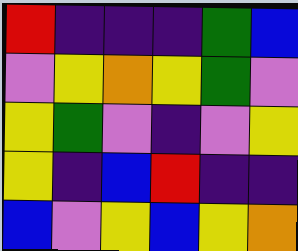[["red", "indigo", "indigo", "indigo", "green", "blue"], ["violet", "yellow", "orange", "yellow", "green", "violet"], ["yellow", "green", "violet", "indigo", "violet", "yellow"], ["yellow", "indigo", "blue", "red", "indigo", "indigo"], ["blue", "violet", "yellow", "blue", "yellow", "orange"]]